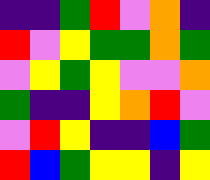[["indigo", "indigo", "green", "red", "violet", "orange", "indigo"], ["red", "violet", "yellow", "green", "green", "orange", "green"], ["violet", "yellow", "green", "yellow", "violet", "violet", "orange"], ["green", "indigo", "indigo", "yellow", "orange", "red", "violet"], ["violet", "red", "yellow", "indigo", "indigo", "blue", "green"], ["red", "blue", "green", "yellow", "yellow", "indigo", "yellow"]]